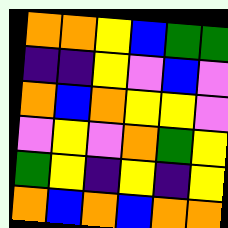[["orange", "orange", "yellow", "blue", "green", "green"], ["indigo", "indigo", "yellow", "violet", "blue", "violet"], ["orange", "blue", "orange", "yellow", "yellow", "violet"], ["violet", "yellow", "violet", "orange", "green", "yellow"], ["green", "yellow", "indigo", "yellow", "indigo", "yellow"], ["orange", "blue", "orange", "blue", "orange", "orange"]]